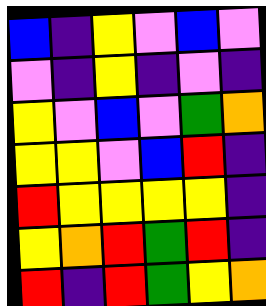[["blue", "indigo", "yellow", "violet", "blue", "violet"], ["violet", "indigo", "yellow", "indigo", "violet", "indigo"], ["yellow", "violet", "blue", "violet", "green", "orange"], ["yellow", "yellow", "violet", "blue", "red", "indigo"], ["red", "yellow", "yellow", "yellow", "yellow", "indigo"], ["yellow", "orange", "red", "green", "red", "indigo"], ["red", "indigo", "red", "green", "yellow", "orange"]]